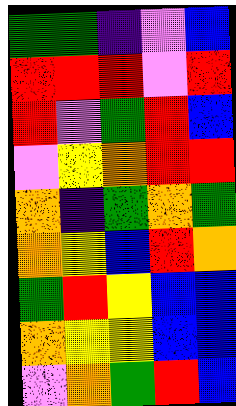[["green", "green", "indigo", "violet", "blue"], ["red", "red", "red", "violet", "red"], ["red", "violet", "green", "red", "blue"], ["violet", "yellow", "orange", "red", "red"], ["orange", "indigo", "green", "orange", "green"], ["orange", "yellow", "blue", "red", "orange"], ["green", "red", "yellow", "blue", "blue"], ["orange", "yellow", "yellow", "blue", "blue"], ["violet", "orange", "green", "red", "blue"]]